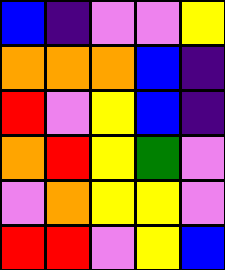[["blue", "indigo", "violet", "violet", "yellow"], ["orange", "orange", "orange", "blue", "indigo"], ["red", "violet", "yellow", "blue", "indigo"], ["orange", "red", "yellow", "green", "violet"], ["violet", "orange", "yellow", "yellow", "violet"], ["red", "red", "violet", "yellow", "blue"]]